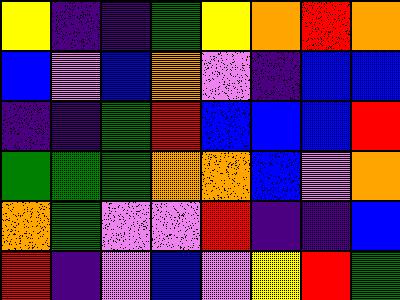[["yellow", "indigo", "indigo", "green", "yellow", "orange", "red", "orange"], ["blue", "violet", "blue", "orange", "violet", "indigo", "blue", "blue"], ["indigo", "indigo", "green", "red", "blue", "blue", "blue", "red"], ["green", "green", "green", "orange", "orange", "blue", "violet", "orange"], ["orange", "green", "violet", "violet", "red", "indigo", "indigo", "blue"], ["red", "indigo", "violet", "blue", "violet", "yellow", "red", "green"]]